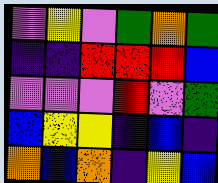[["violet", "yellow", "violet", "green", "orange", "green"], ["indigo", "indigo", "red", "red", "red", "blue"], ["violet", "violet", "violet", "red", "violet", "green"], ["blue", "yellow", "yellow", "indigo", "blue", "indigo"], ["orange", "blue", "orange", "indigo", "yellow", "blue"]]